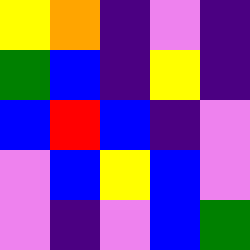[["yellow", "orange", "indigo", "violet", "indigo"], ["green", "blue", "indigo", "yellow", "indigo"], ["blue", "red", "blue", "indigo", "violet"], ["violet", "blue", "yellow", "blue", "violet"], ["violet", "indigo", "violet", "blue", "green"]]